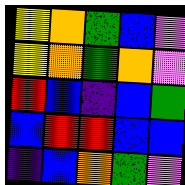[["yellow", "orange", "green", "blue", "violet"], ["yellow", "orange", "green", "orange", "violet"], ["red", "blue", "indigo", "blue", "green"], ["blue", "red", "red", "blue", "blue"], ["indigo", "blue", "orange", "green", "violet"]]